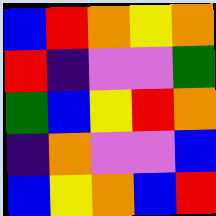[["blue", "red", "orange", "yellow", "orange"], ["red", "indigo", "violet", "violet", "green"], ["green", "blue", "yellow", "red", "orange"], ["indigo", "orange", "violet", "violet", "blue"], ["blue", "yellow", "orange", "blue", "red"]]